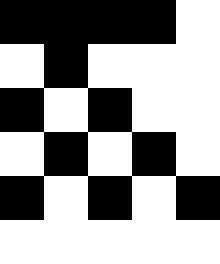[["black", "black", "black", "black", "white"], ["white", "black", "white", "white", "white"], ["black", "white", "black", "white", "white"], ["white", "black", "white", "black", "white"], ["black", "white", "black", "white", "black"], ["white", "white", "white", "white", "white"]]